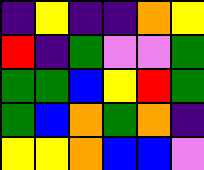[["indigo", "yellow", "indigo", "indigo", "orange", "yellow"], ["red", "indigo", "green", "violet", "violet", "green"], ["green", "green", "blue", "yellow", "red", "green"], ["green", "blue", "orange", "green", "orange", "indigo"], ["yellow", "yellow", "orange", "blue", "blue", "violet"]]